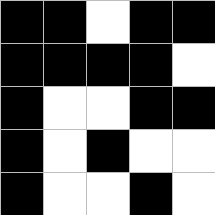[["black", "black", "white", "black", "black"], ["black", "black", "black", "black", "white"], ["black", "white", "white", "black", "black"], ["black", "white", "black", "white", "white"], ["black", "white", "white", "black", "white"]]